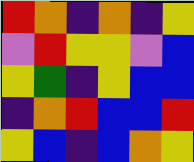[["red", "orange", "indigo", "orange", "indigo", "yellow"], ["violet", "red", "yellow", "yellow", "violet", "blue"], ["yellow", "green", "indigo", "yellow", "blue", "blue"], ["indigo", "orange", "red", "blue", "blue", "red"], ["yellow", "blue", "indigo", "blue", "orange", "yellow"]]